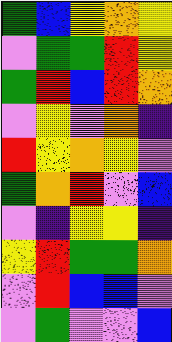[["green", "blue", "yellow", "orange", "yellow"], ["violet", "green", "green", "red", "yellow"], ["green", "red", "blue", "red", "orange"], ["violet", "yellow", "violet", "orange", "indigo"], ["red", "yellow", "orange", "yellow", "violet"], ["green", "orange", "red", "violet", "blue"], ["violet", "indigo", "yellow", "yellow", "indigo"], ["yellow", "red", "green", "green", "orange"], ["violet", "red", "blue", "blue", "violet"], ["violet", "green", "violet", "violet", "blue"]]